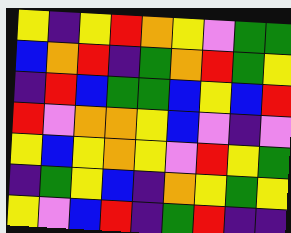[["yellow", "indigo", "yellow", "red", "orange", "yellow", "violet", "green", "green"], ["blue", "orange", "red", "indigo", "green", "orange", "red", "green", "yellow"], ["indigo", "red", "blue", "green", "green", "blue", "yellow", "blue", "red"], ["red", "violet", "orange", "orange", "yellow", "blue", "violet", "indigo", "violet"], ["yellow", "blue", "yellow", "orange", "yellow", "violet", "red", "yellow", "green"], ["indigo", "green", "yellow", "blue", "indigo", "orange", "yellow", "green", "yellow"], ["yellow", "violet", "blue", "red", "indigo", "green", "red", "indigo", "indigo"]]